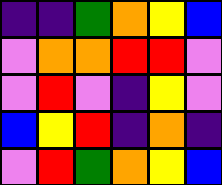[["indigo", "indigo", "green", "orange", "yellow", "blue"], ["violet", "orange", "orange", "red", "red", "violet"], ["violet", "red", "violet", "indigo", "yellow", "violet"], ["blue", "yellow", "red", "indigo", "orange", "indigo"], ["violet", "red", "green", "orange", "yellow", "blue"]]